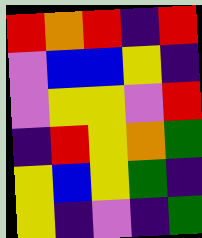[["red", "orange", "red", "indigo", "red"], ["violet", "blue", "blue", "yellow", "indigo"], ["violet", "yellow", "yellow", "violet", "red"], ["indigo", "red", "yellow", "orange", "green"], ["yellow", "blue", "yellow", "green", "indigo"], ["yellow", "indigo", "violet", "indigo", "green"]]